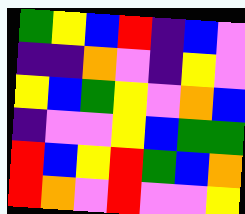[["green", "yellow", "blue", "red", "indigo", "blue", "violet"], ["indigo", "indigo", "orange", "violet", "indigo", "yellow", "violet"], ["yellow", "blue", "green", "yellow", "violet", "orange", "blue"], ["indigo", "violet", "violet", "yellow", "blue", "green", "green"], ["red", "blue", "yellow", "red", "green", "blue", "orange"], ["red", "orange", "violet", "red", "violet", "violet", "yellow"]]